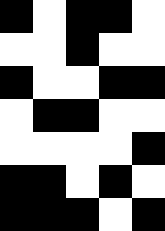[["black", "white", "black", "black", "white"], ["white", "white", "black", "white", "white"], ["black", "white", "white", "black", "black"], ["white", "black", "black", "white", "white"], ["white", "white", "white", "white", "black"], ["black", "black", "white", "black", "white"], ["black", "black", "black", "white", "black"]]